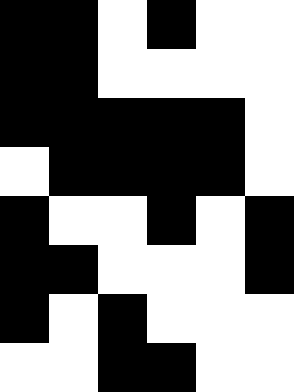[["black", "black", "white", "black", "white", "white"], ["black", "black", "white", "white", "white", "white"], ["black", "black", "black", "black", "black", "white"], ["white", "black", "black", "black", "black", "white"], ["black", "white", "white", "black", "white", "black"], ["black", "black", "white", "white", "white", "black"], ["black", "white", "black", "white", "white", "white"], ["white", "white", "black", "black", "white", "white"]]